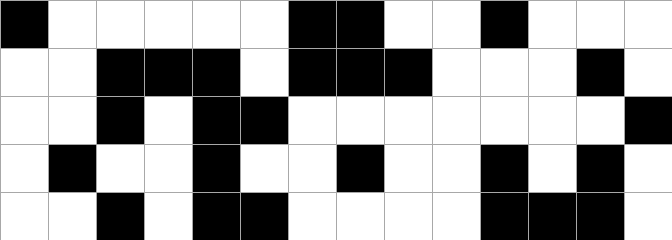[["black", "white", "white", "white", "white", "white", "black", "black", "white", "white", "black", "white", "white", "white"], ["white", "white", "black", "black", "black", "white", "black", "black", "black", "white", "white", "white", "black", "white"], ["white", "white", "black", "white", "black", "black", "white", "white", "white", "white", "white", "white", "white", "black"], ["white", "black", "white", "white", "black", "white", "white", "black", "white", "white", "black", "white", "black", "white"], ["white", "white", "black", "white", "black", "black", "white", "white", "white", "white", "black", "black", "black", "white"]]